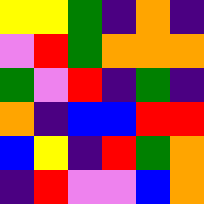[["yellow", "yellow", "green", "indigo", "orange", "indigo"], ["violet", "red", "green", "orange", "orange", "orange"], ["green", "violet", "red", "indigo", "green", "indigo"], ["orange", "indigo", "blue", "blue", "red", "red"], ["blue", "yellow", "indigo", "red", "green", "orange"], ["indigo", "red", "violet", "violet", "blue", "orange"]]